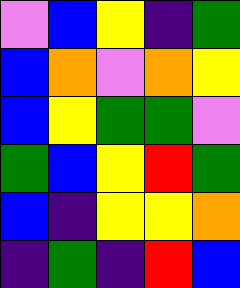[["violet", "blue", "yellow", "indigo", "green"], ["blue", "orange", "violet", "orange", "yellow"], ["blue", "yellow", "green", "green", "violet"], ["green", "blue", "yellow", "red", "green"], ["blue", "indigo", "yellow", "yellow", "orange"], ["indigo", "green", "indigo", "red", "blue"]]